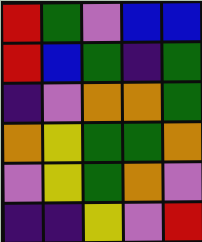[["red", "green", "violet", "blue", "blue"], ["red", "blue", "green", "indigo", "green"], ["indigo", "violet", "orange", "orange", "green"], ["orange", "yellow", "green", "green", "orange"], ["violet", "yellow", "green", "orange", "violet"], ["indigo", "indigo", "yellow", "violet", "red"]]